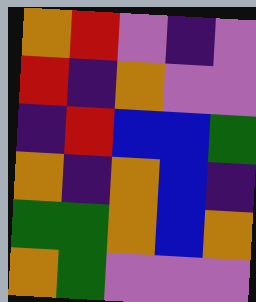[["orange", "red", "violet", "indigo", "violet"], ["red", "indigo", "orange", "violet", "violet"], ["indigo", "red", "blue", "blue", "green"], ["orange", "indigo", "orange", "blue", "indigo"], ["green", "green", "orange", "blue", "orange"], ["orange", "green", "violet", "violet", "violet"]]